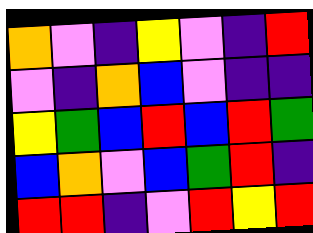[["orange", "violet", "indigo", "yellow", "violet", "indigo", "red"], ["violet", "indigo", "orange", "blue", "violet", "indigo", "indigo"], ["yellow", "green", "blue", "red", "blue", "red", "green"], ["blue", "orange", "violet", "blue", "green", "red", "indigo"], ["red", "red", "indigo", "violet", "red", "yellow", "red"]]